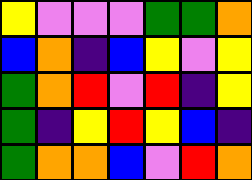[["yellow", "violet", "violet", "violet", "green", "green", "orange"], ["blue", "orange", "indigo", "blue", "yellow", "violet", "yellow"], ["green", "orange", "red", "violet", "red", "indigo", "yellow"], ["green", "indigo", "yellow", "red", "yellow", "blue", "indigo"], ["green", "orange", "orange", "blue", "violet", "red", "orange"]]